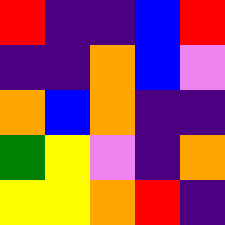[["red", "indigo", "indigo", "blue", "red"], ["indigo", "indigo", "orange", "blue", "violet"], ["orange", "blue", "orange", "indigo", "indigo"], ["green", "yellow", "violet", "indigo", "orange"], ["yellow", "yellow", "orange", "red", "indigo"]]